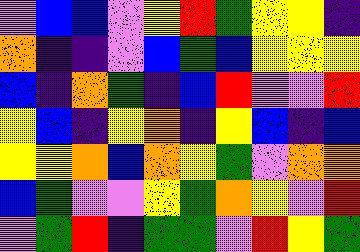[["violet", "blue", "blue", "violet", "yellow", "red", "green", "yellow", "yellow", "indigo"], ["orange", "indigo", "indigo", "violet", "blue", "green", "blue", "yellow", "yellow", "yellow"], ["blue", "indigo", "orange", "green", "indigo", "blue", "red", "violet", "violet", "red"], ["yellow", "blue", "indigo", "yellow", "orange", "indigo", "yellow", "blue", "indigo", "blue"], ["yellow", "yellow", "orange", "blue", "orange", "yellow", "green", "violet", "orange", "orange"], ["blue", "green", "violet", "violet", "yellow", "green", "orange", "yellow", "violet", "red"], ["violet", "green", "red", "indigo", "green", "green", "violet", "red", "yellow", "green"]]